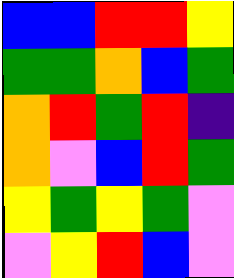[["blue", "blue", "red", "red", "yellow"], ["green", "green", "orange", "blue", "green"], ["orange", "red", "green", "red", "indigo"], ["orange", "violet", "blue", "red", "green"], ["yellow", "green", "yellow", "green", "violet"], ["violet", "yellow", "red", "blue", "violet"]]